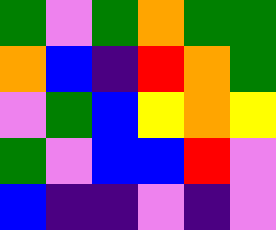[["green", "violet", "green", "orange", "green", "green"], ["orange", "blue", "indigo", "red", "orange", "green"], ["violet", "green", "blue", "yellow", "orange", "yellow"], ["green", "violet", "blue", "blue", "red", "violet"], ["blue", "indigo", "indigo", "violet", "indigo", "violet"]]